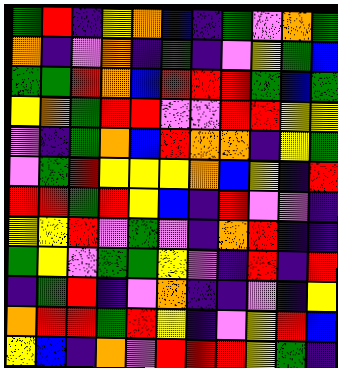[["green", "red", "indigo", "yellow", "orange", "blue", "indigo", "green", "violet", "orange", "green"], ["orange", "indigo", "violet", "orange", "indigo", "green", "indigo", "violet", "yellow", "green", "blue"], ["green", "green", "red", "orange", "blue", "red", "red", "red", "green", "blue", "green"], ["yellow", "orange", "green", "red", "red", "violet", "violet", "red", "red", "yellow", "yellow"], ["violet", "indigo", "green", "orange", "blue", "red", "orange", "orange", "indigo", "yellow", "green"], ["violet", "green", "red", "yellow", "yellow", "yellow", "orange", "blue", "yellow", "indigo", "red"], ["red", "red", "green", "red", "yellow", "blue", "indigo", "red", "violet", "violet", "indigo"], ["yellow", "yellow", "red", "violet", "green", "violet", "indigo", "orange", "red", "indigo", "indigo"], ["green", "yellow", "violet", "green", "green", "yellow", "violet", "indigo", "red", "indigo", "red"], ["indigo", "green", "red", "indigo", "violet", "orange", "indigo", "indigo", "violet", "indigo", "yellow"], ["orange", "red", "red", "green", "red", "yellow", "indigo", "violet", "yellow", "red", "blue"], ["yellow", "blue", "indigo", "orange", "violet", "red", "red", "red", "yellow", "green", "indigo"]]